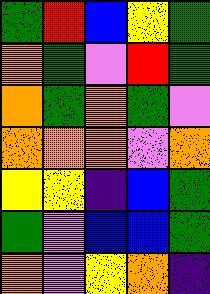[["green", "red", "blue", "yellow", "green"], ["orange", "green", "violet", "red", "green"], ["orange", "green", "orange", "green", "violet"], ["orange", "orange", "orange", "violet", "orange"], ["yellow", "yellow", "indigo", "blue", "green"], ["green", "violet", "blue", "blue", "green"], ["orange", "violet", "yellow", "orange", "indigo"]]